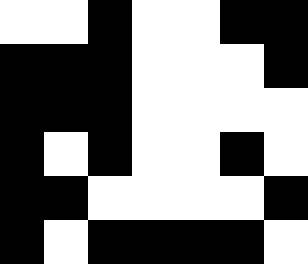[["white", "white", "black", "white", "white", "black", "black"], ["black", "black", "black", "white", "white", "white", "black"], ["black", "black", "black", "white", "white", "white", "white"], ["black", "white", "black", "white", "white", "black", "white"], ["black", "black", "white", "white", "white", "white", "black"], ["black", "white", "black", "black", "black", "black", "white"]]